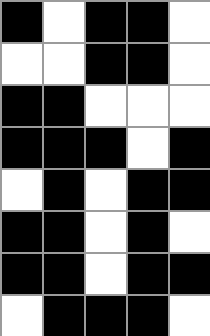[["black", "white", "black", "black", "white"], ["white", "white", "black", "black", "white"], ["black", "black", "white", "white", "white"], ["black", "black", "black", "white", "black"], ["white", "black", "white", "black", "black"], ["black", "black", "white", "black", "white"], ["black", "black", "white", "black", "black"], ["white", "black", "black", "black", "white"]]